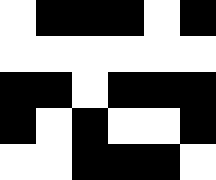[["white", "black", "black", "black", "white", "black"], ["white", "white", "white", "white", "white", "white"], ["black", "black", "white", "black", "black", "black"], ["black", "white", "black", "white", "white", "black"], ["white", "white", "black", "black", "black", "white"]]